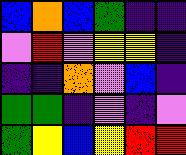[["blue", "orange", "blue", "green", "indigo", "indigo"], ["violet", "red", "violet", "yellow", "yellow", "indigo"], ["indigo", "indigo", "orange", "violet", "blue", "indigo"], ["green", "green", "indigo", "violet", "indigo", "violet"], ["green", "yellow", "blue", "yellow", "red", "red"]]